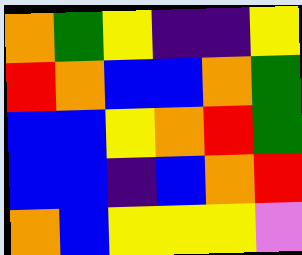[["orange", "green", "yellow", "indigo", "indigo", "yellow"], ["red", "orange", "blue", "blue", "orange", "green"], ["blue", "blue", "yellow", "orange", "red", "green"], ["blue", "blue", "indigo", "blue", "orange", "red"], ["orange", "blue", "yellow", "yellow", "yellow", "violet"]]